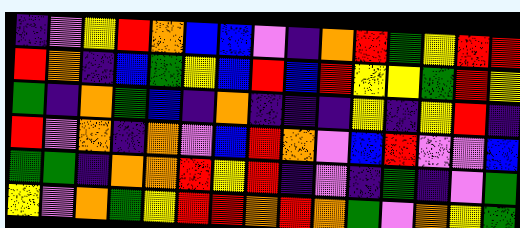[["indigo", "violet", "yellow", "red", "orange", "blue", "blue", "violet", "indigo", "orange", "red", "green", "yellow", "red", "red"], ["red", "orange", "indigo", "blue", "green", "yellow", "blue", "red", "blue", "red", "yellow", "yellow", "green", "red", "yellow"], ["green", "indigo", "orange", "green", "blue", "indigo", "orange", "indigo", "indigo", "indigo", "yellow", "indigo", "yellow", "red", "indigo"], ["red", "violet", "orange", "indigo", "orange", "violet", "blue", "red", "orange", "violet", "blue", "red", "violet", "violet", "blue"], ["green", "green", "indigo", "orange", "orange", "red", "yellow", "red", "indigo", "violet", "indigo", "green", "indigo", "violet", "green"], ["yellow", "violet", "orange", "green", "yellow", "red", "red", "orange", "red", "orange", "green", "violet", "orange", "yellow", "green"]]